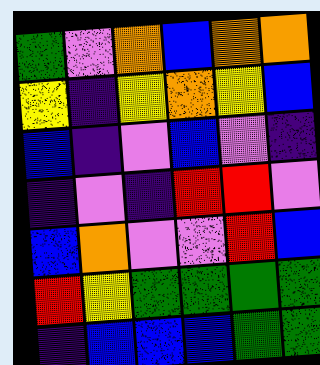[["green", "violet", "orange", "blue", "orange", "orange"], ["yellow", "indigo", "yellow", "orange", "yellow", "blue"], ["blue", "indigo", "violet", "blue", "violet", "indigo"], ["indigo", "violet", "indigo", "red", "red", "violet"], ["blue", "orange", "violet", "violet", "red", "blue"], ["red", "yellow", "green", "green", "green", "green"], ["indigo", "blue", "blue", "blue", "green", "green"]]